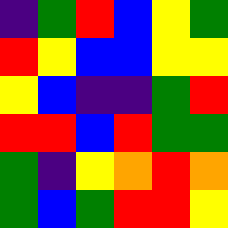[["indigo", "green", "red", "blue", "yellow", "green"], ["red", "yellow", "blue", "blue", "yellow", "yellow"], ["yellow", "blue", "indigo", "indigo", "green", "red"], ["red", "red", "blue", "red", "green", "green"], ["green", "indigo", "yellow", "orange", "red", "orange"], ["green", "blue", "green", "red", "red", "yellow"]]